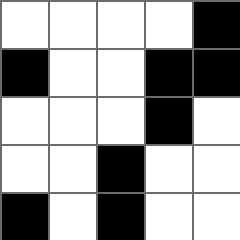[["white", "white", "white", "white", "black"], ["black", "white", "white", "black", "black"], ["white", "white", "white", "black", "white"], ["white", "white", "black", "white", "white"], ["black", "white", "black", "white", "white"]]